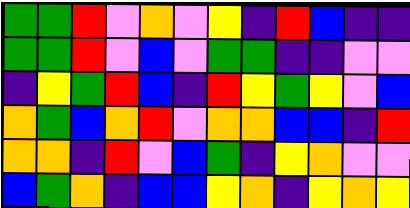[["green", "green", "red", "violet", "orange", "violet", "yellow", "indigo", "red", "blue", "indigo", "indigo"], ["green", "green", "red", "violet", "blue", "violet", "green", "green", "indigo", "indigo", "violet", "violet"], ["indigo", "yellow", "green", "red", "blue", "indigo", "red", "yellow", "green", "yellow", "violet", "blue"], ["orange", "green", "blue", "orange", "red", "violet", "orange", "orange", "blue", "blue", "indigo", "red"], ["orange", "orange", "indigo", "red", "violet", "blue", "green", "indigo", "yellow", "orange", "violet", "violet"], ["blue", "green", "orange", "indigo", "blue", "blue", "yellow", "orange", "indigo", "yellow", "orange", "yellow"]]